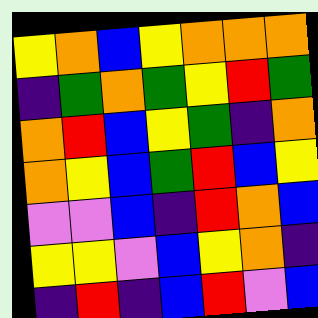[["yellow", "orange", "blue", "yellow", "orange", "orange", "orange"], ["indigo", "green", "orange", "green", "yellow", "red", "green"], ["orange", "red", "blue", "yellow", "green", "indigo", "orange"], ["orange", "yellow", "blue", "green", "red", "blue", "yellow"], ["violet", "violet", "blue", "indigo", "red", "orange", "blue"], ["yellow", "yellow", "violet", "blue", "yellow", "orange", "indigo"], ["indigo", "red", "indigo", "blue", "red", "violet", "blue"]]